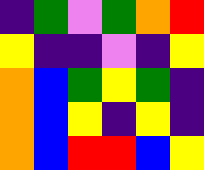[["indigo", "green", "violet", "green", "orange", "red"], ["yellow", "indigo", "indigo", "violet", "indigo", "yellow"], ["orange", "blue", "green", "yellow", "green", "indigo"], ["orange", "blue", "yellow", "indigo", "yellow", "indigo"], ["orange", "blue", "red", "red", "blue", "yellow"]]